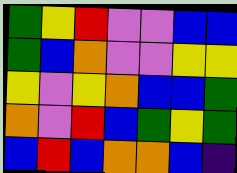[["green", "yellow", "red", "violet", "violet", "blue", "blue"], ["green", "blue", "orange", "violet", "violet", "yellow", "yellow"], ["yellow", "violet", "yellow", "orange", "blue", "blue", "green"], ["orange", "violet", "red", "blue", "green", "yellow", "green"], ["blue", "red", "blue", "orange", "orange", "blue", "indigo"]]